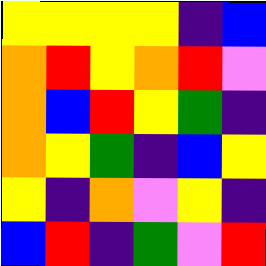[["yellow", "yellow", "yellow", "yellow", "indigo", "blue"], ["orange", "red", "yellow", "orange", "red", "violet"], ["orange", "blue", "red", "yellow", "green", "indigo"], ["orange", "yellow", "green", "indigo", "blue", "yellow"], ["yellow", "indigo", "orange", "violet", "yellow", "indigo"], ["blue", "red", "indigo", "green", "violet", "red"]]